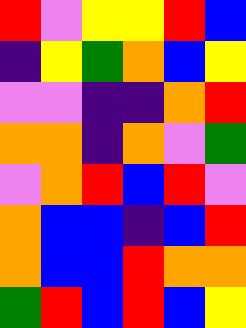[["red", "violet", "yellow", "yellow", "red", "blue"], ["indigo", "yellow", "green", "orange", "blue", "yellow"], ["violet", "violet", "indigo", "indigo", "orange", "red"], ["orange", "orange", "indigo", "orange", "violet", "green"], ["violet", "orange", "red", "blue", "red", "violet"], ["orange", "blue", "blue", "indigo", "blue", "red"], ["orange", "blue", "blue", "red", "orange", "orange"], ["green", "red", "blue", "red", "blue", "yellow"]]